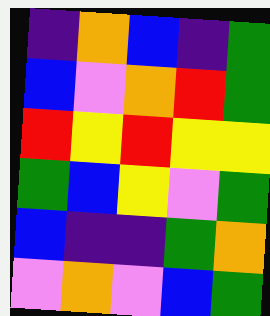[["indigo", "orange", "blue", "indigo", "green"], ["blue", "violet", "orange", "red", "green"], ["red", "yellow", "red", "yellow", "yellow"], ["green", "blue", "yellow", "violet", "green"], ["blue", "indigo", "indigo", "green", "orange"], ["violet", "orange", "violet", "blue", "green"]]